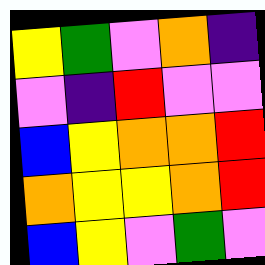[["yellow", "green", "violet", "orange", "indigo"], ["violet", "indigo", "red", "violet", "violet"], ["blue", "yellow", "orange", "orange", "red"], ["orange", "yellow", "yellow", "orange", "red"], ["blue", "yellow", "violet", "green", "violet"]]